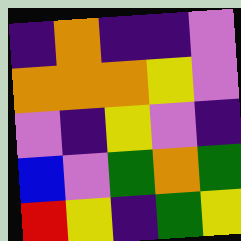[["indigo", "orange", "indigo", "indigo", "violet"], ["orange", "orange", "orange", "yellow", "violet"], ["violet", "indigo", "yellow", "violet", "indigo"], ["blue", "violet", "green", "orange", "green"], ["red", "yellow", "indigo", "green", "yellow"]]